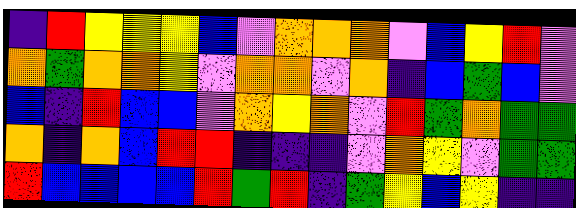[["indigo", "red", "yellow", "yellow", "yellow", "blue", "violet", "orange", "orange", "orange", "violet", "blue", "yellow", "red", "violet"], ["orange", "green", "orange", "orange", "yellow", "violet", "orange", "orange", "violet", "orange", "indigo", "blue", "green", "blue", "violet"], ["blue", "indigo", "red", "blue", "blue", "violet", "orange", "yellow", "orange", "violet", "red", "green", "orange", "green", "green"], ["orange", "indigo", "orange", "blue", "red", "red", "indigo", "indigo", "indigo", "violet", "orange", "yellow", "violet", "green", "green"], ["red", "blue", "blue", "blue", "blue", "red", "green", "red", "indigo", "green", "yellow", "blue", "yellow", "indigo", "indigo"]]